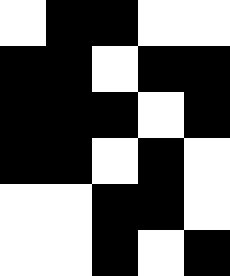[["white", "black", "black", "white", "white"], ["black", "black", "white", "black", "black"], ["black", "black", "black", "white", "black"], ["black", "black", "white", "black", "white"], ["white", "white", "black", "black", "white"], ["white", "white", "black", "white", "black"]]